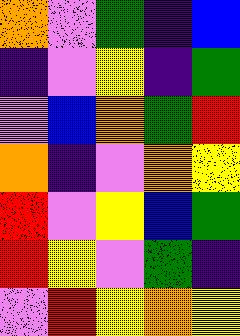[["orange", "violet", "green", "indigo", "blue"], ["indigo", "violet", "yellow", "indigo", "green"], ["violet", "blue", "orange", "green", "red"], ["orange", "indigo", "violet", "orange", "yellow"], ["red", "violet", "yellow", "blue", "green"], ["red", "yellow", "violet", "green", "indigo"], ["violet", "red", "yellow", "orange", "yellow"]]